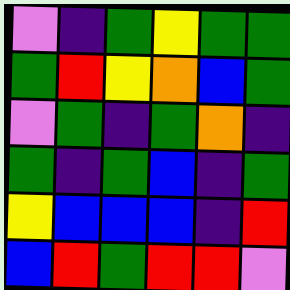[["violet", "indigo", "green", "yellow", "green", "green"], ["green", "red", "yellow", "orange", "blue", "green"], ["violet", "green", "indigo", "green", "orange", "indigo"], ["green", "indigo", "green", "blue", "indigo", "green"], ["yellow", "blue", "blue", "blue", "indigo", "red"], ["blue", "red", "green", "red", "red", "violet"]]